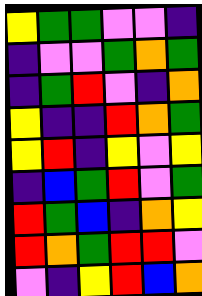[["yellow", "green", "green", "violet", "violet", "indigo"], ["indigo", "violet", "violet", "green", "orange", "green"], ["indigo", "green", "red", "violet", "indigo", "orange"], ["yellow", "indigo", "indigo", "red", "orange", "green"], ["yellow", "red", "indigo", "yellow", "violet", "yellow"], ["indigo", "blue", "green", "red", "violet", "green"], ["red", "green", "blue", "indigo", "orange", "yellow"], ["red", "orange", "green", "red", "red", "violet"], ["violet", "indigo", "yellow", "red", "blue", "orange"]]